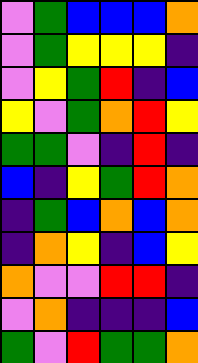[["violet", "green", "blue", "blue", "blue", "orange"], ["violet", "green", "yellow", "yellow", "yellow", "indigo"], ["violet", "yellow", "green", "red", "indigo", "blue"], ["yellow", "violet", "green", "orange", "red", "yellow"], ["green", "green", "violet", "indigo", "red", "indigo"], ["blue", "indigo", "yellow", "green", "red", "orange"], ["indigo", "green", "blue", "orange", "blue", "orange"], ["indigo", "orange", "yellow", "indigo", "blue", "yellow"], ["orange", "violet", "violet", "red", "red", "indigo"], ["violet", "orange", "indigo", "indigo", "indigo", "blue"], ["green", "violet", "red", "green", "green", "orange"]]